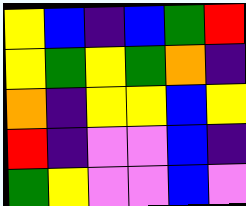[["yellow", "blue", "indigo", "blue", "green", "red"], ["yellow", "green", "yellow", "green", "orange", "indigo"], ["orange", "indigo", "yellow", "yellow", "blue", "yellow"], ["red", "indigo", "violet", "violet", "blue", "indigo"], ["green", "yellow", "violet", "violet", "blue", "violet"]]